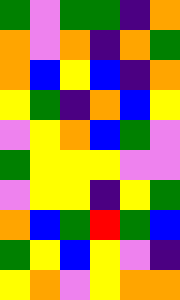[["green", "violet", "green", "green", "indigo", "orange"], ["orange", "violet", "orange", "indigo", "orange", "green"], ["orange", "blue", "yellow", "blue", "indigo", "orange"], ["yellow", "green", "indigo", "orange", "blue", "yellow"], ["violet", "yellow", "orange", "blue", "green", "violet"], ["green", "yellow", "yellow", "yellow", "violet", "violet"], ["violet", "yellow", "yellow", "indigo", "yellow", "green"], ["orange", "blue", "green", "red", "green", "blue"], ["green", "yellow", "blue", "yellow", "violet", "indigo"], ["yellow", "orange", "violet", "yellow", "orange", "orange"]]